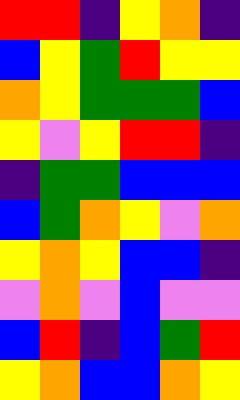[["red", "red", "indigo", "yellow", "orange", "indigo"], ["blue", "yellow", "green", "red", "yellow", "yellow"], ["orange", "yellow", "green", "green", "green", "blue"], ["yellow", "violet", "yellow", "red", "red", "indigo"], ["indigo", "green", "green", "blue", "blue", "blue"], ["blue", "green", "orange", "yellow", "violet", "orange"], ["yellow", "orange", "yellow", "blue", "blue", "indigo"], ["violet", "orange", "violet", "blue", "violet", "violet"], ["blue", "red", "indigo", "blue", "green", "red"], ["yellow", "orange", "blue", "blue", "orange", "yellow"]]